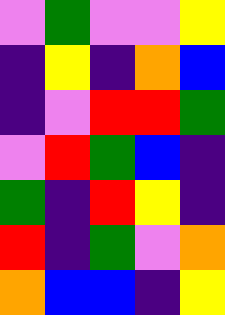[["violet", "green", "violet", "violet", "yellow"], ["indigo", "yellow", "indigo", "orange", "blue"], ["indigo", "violet", "red", "red", "green"], ["violet", "red", "green", "blue", "indigo"], ["green", "indigo", "red", "yellow", "indigo"], ["red", "indigo", "green", "violet", "orange"], ["orange", "blue", "blue", "indigo", "yellow"]]